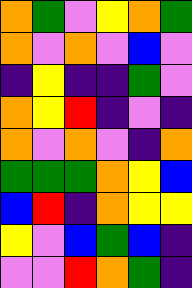[["orange", "green", "violet", "yellow", "orange", "green"], ["orange", "violet", "orange", "violet", "blue", "violet"], ["indigo", "yellow", "indigo", "indigo", "green", "violet"], ["orange", "yellow", "red", "indigo", "violet", "indigo"], ["orange", "violet", "orange", "violet", "indigo", "orange"], ["green", "green", "green", "orange", "yellow", "blue"], ["blue", "red", "indigo", "orange", "yellow", "yellow"], ["yellow", "violet", "blue", "green", "blue", "indigo"], ["violet", "violet", "red", "orange", "green", "indigo"]]